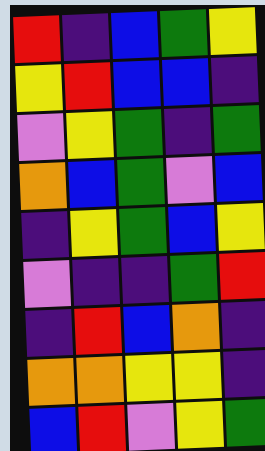[["red", "indigo", "blue", "green", "yellow"], ["yellow", "red", "blue", "blue", "indigo"], ["violet", "yellow", "green", "indigo", "green"], ["orange", "blue", "green", "violet", "blue"], ["indigo", "yellow", "green", "blue", "yellow"], ["violet", "indigo", "indigo", "green", "red"], ["indigo", "red", "blue", "orange", "indigo"], ["orange", "orange", "yellow", "yellow", "indigo"], ["blue", "red", "violet", "yellow", "green"]]